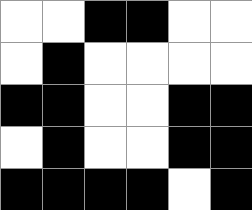[["white", "white", "black", "black", "white", "white"], ["white", "black", "white", "white", "white", "white"], ["black", "black", "white", "white", "black", "black"], ["white", "black", "white", "white", "black", "black"], ["black", "black", "black", "black", "white", "black"]]